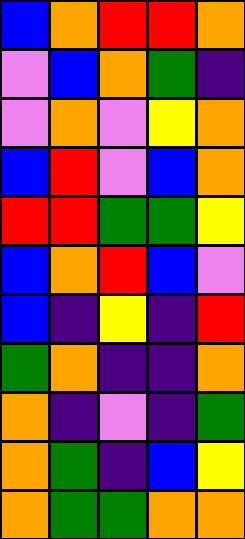[["blue", "orange", "red", "red", "orange"], ["violet", "blue", "orange", "green", "indigo"], ["violet", "orange", "violet", "yellow", "orange"], ["blue", "red", "violet", "blue", "orange"], ["red", "red", "green", "green", "yellow"], ["blue", "orange", "red", "blue", "violet"], ["blue", "indigo", "yellow", "indigo", "red"], ["green", "orange", "indigo", "indigo", "orange"], ["orange", "indigo", "violet", "indigo", "green"], ["orange", "green", "indigo", "blue", "yellow"], ["orange", "green", "green", "orange", "orange"]]